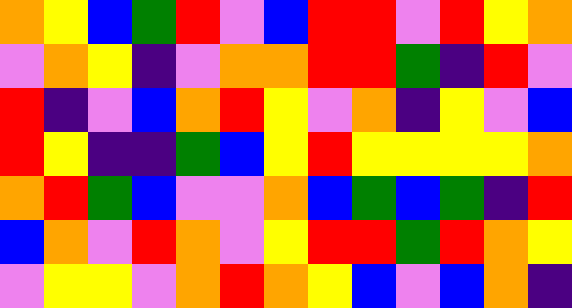[["orange", "yellow", "blue", "green", "red", "violet", "blue", "red", "red", "violet", "red", "yellow", "orange"], ["violet", "orange", "yellow", "indigo", "violet", "orange", "orange", "red", "red", "green", "indigo", "red", "violet"], ["red", "indigo", "violet", "blue", "orange", "red", "yellow", "violet", "orange", "indigo", "yellow", "violet", "blue"], ["red", "yellow", "indigo", "indigo", "green", "blue", "yellow", "red", "yellow", "yellow", "yellow", "yellow", "orange"], ["orange", "red", "green", "blue", "violet", "violet", "orange", "blue", "green", "blue", "green", "indigo", "red"], ["blue", "orange", "violet", "red", "orange", "violet", "yellow", "red", "red", "green", "red", "orange", "yellow"], ["violet", "yellow", "yellow", "violet", "orange", "red", "orange", "yellow", "blue", "violet", "blue", "orange", "indigo"]]